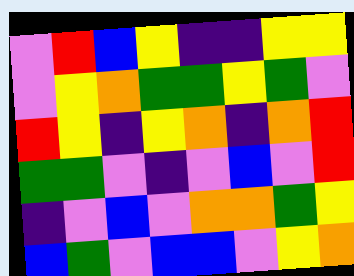[["violet", "red", "blue", "yellow", "indigo", "indigo", "yellow", "yellow"], ["violet", "yellow", "orange", "green", "green", "yellow", "green", "violet"], ["red", "yellow", "indigo", "yellow", "orange", "indigo", "orange", "red"], ["green", "green", "violet", "indigo", "violet", "blue", "violet", "red"], ["indigo", "violet", "blue", "violet", "orange", "orange", "green", "yellow"], ["blue", "green", "violet", "blue", "blue", "violet", "yellow", "orange"]]